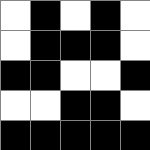[["white", "black", "white", "black", "white"], ["white", "black", "black", "black", "white"], ["black", "black", "white", "white", "black"], ["white", "white", "black", "black", "white"], ["black", "black", "black", "black", "black"]]